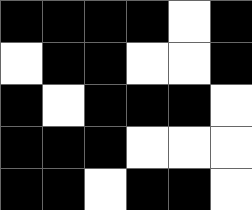[["black", "black", "black", "black", "white", "black"], ["white", "black", "black", "white", "white", "black"], ["black", "white", "black", "black", "black", "white"], ["black", "black", "black", "white", "white", "white"], ["black", "black", "white", "black", "black", "white"]]